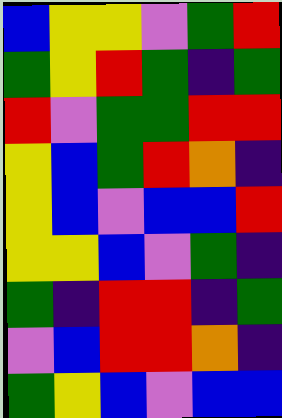[["blue", "yellow", "yellow", "violet", "green", "red"], ["green", "yellow", "red", "green", "indigo", "green"], ["red", "violet", "green", "green", "red", "red"], ["yellow", "blue", "green", "red", "orange", "indigo"], ["yellow", "blue", "violet", "blue", "blue", "red"], ["yellow", "yellow", "blue", "violet", "green", "indigo"], ["green", "indigo", "red", "red", "indigo", "green"], ["violet", "blue", "red", "red", "orange", "indigo"], ["green", "yellow", "blue", "violet", "blue", "blue"]]